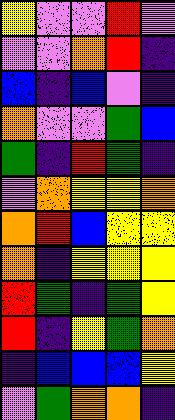[["yellow", "violet", "violet", "red", "violet"], ["violet", "violet", "orange", "red", "indigo"], ["blue", "indigo", "blue", "violet", "indigo"], ["orange", "violet", "violet", "green", "blue"], ["green", "indigo", "red", "green", "indigo"], ["violet", "orange", "yellow", "yellow", "orange"], ["orange", "red", "blue", "yellow", "yellow"], ["orange", "indigo", "yellow", "yellow", "yellow"], ["red", "green", "indigo", "green", "yellow"], ["red", "indigo", "yellow", "green", "orange"], ["indigo", "blue", "blue", "blue", "yellow"], ["violet", "green", "orange", "orange", "indigo"]]